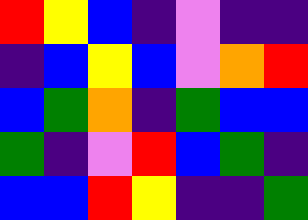[["red", "yellow", "blue", "indigo", "violet", "indigo", "indigo"], ["indigo", "blue", "yellow", "blue", "violet", "orange", "red"], ["blue", "green", "orange", "indigo", "green", "blue", "blue"], ["green", "indigo", "violet", "red", "blue", "green", "indigo"], ["blue", "blue", "red", "yellow", "indigo", "indigo", "green"]]